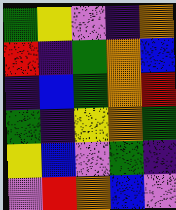[["green", "yellow", "violet", "indigo", "orange"], ["red", "indigo", "green", "orange", "blue"], ["indigo", "blue", "green", "orange", "red"], ["green", "indigo", "yellow", "orange", "green"], ["yellow", "blue", "violet", "green", "indigo"], ["violet", "red", "orange", "blue", "violet"]]